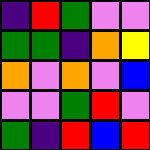[["indigo", "red", "green", "violet", "violet"], ["green", "green", "indigo", "orange", "yellow"], ["orange", "violet", "orange", "violet", "blue"], ["violet", "violet", "green", "red", "violet"], ["green", "indigo", "red", "blue", "red"]]